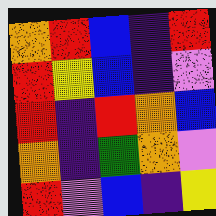[["orange", "red", "blue", "indigo", "red"], ["red", "yellow", "blue", "indigo", "violet"], ["red", "indigo", "red", "orange", "blue"], ["orange", "indigo", "green", "orange", "violet"], ["red", "violet", "blue", "indigo", "yellow"]]